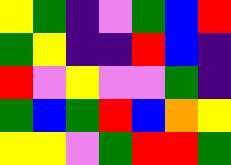[["yellow", "green", "indigo", "violet", "green", "blue", "red"], ["green", "yellow", "indigo", "indigo", "red", "blue", "indigo"], ["red", "violet", "yellow", "violet", "violet", "green", "indigo"], ["green", "blue", "green", "red", "blue", "orange", "yellow"], ["yellow", "yellow", "violet", "green", "red", "red", "green"]]